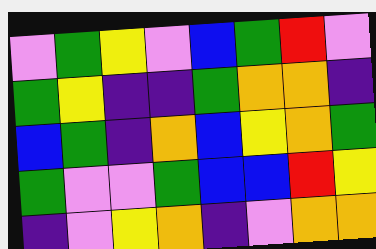[["violet", "green", "yellow", "violet", "blue", "green", "red", "violet"], ["green", "yellow", "indigo", "indigo", "green", "orange", "orange", "indigo"], ["blue", "green", "indigo", "orange", "blue", "yellow", "orange", "green"], ["green", "violet", "violet", "green", "blue", "blue", "red", "yellow"], ["indigo", "violet", "yellow", "orange", "indigo", "violet", "orange", "orange"]]